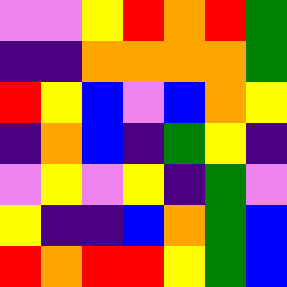[["violet", "violet", "yellow", "red", "orange", "red", "green"], ["indigo", "indigo", "orange", "orange", "orange", "orange", "green"], ["red", "yellow", "blue", "violet", "blue", "orange", "yellow"], ["indigo", "orange", "blue", "indigo", "green", "yellow", "indigo"], ["violet", "yellow", "violet", "yellow", "indigo", "green", "violet"], ["yellow", "indigo", "indigo", "blue", "orange", "green", "blue"], ["red", "orange", "red", "red", "yellow", "green", "blue"]]